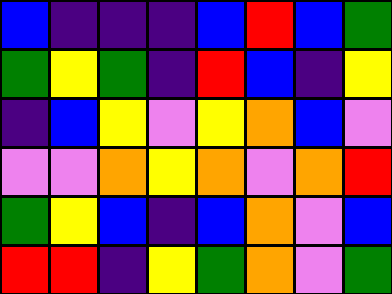[["blue", "indigo", "indigo", "indigo", "blue", "red", "blue", "green"], ["green", "yellow", "green", "indigo", "red", "blue", "indigo", "yellow"], ["indigo", "blue", "yellow", "violet", "yellow", "orange", "blue", "violet"], ["violet", "violet", "orange", "yellow", "orange", "violet", "orange", "red"], ["green", "yellow", "blue", "indigo", "blue", "orange", "violet", "blue"], ["red", "red", "indigo", "yellow", "green", "orange", "violet", "green"]]